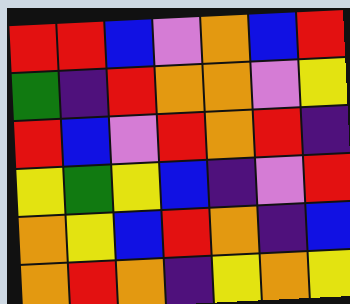[["red", "red", "blue", "violet", "orange", "blue", "red"], ["green", "indigo", "red", "orange", "orange", "violet", "yellow"], ["red", "blue", "violet", "red", "orange", "red", "indigo"], ["yellow", "green", "yellow", "blue", "indigo", "violet", "red"], ["orange", "yellow", "blue", "red", "orange", "indigo", "blue"], ["orange", "red", "orange", "indigo", "yellow", "orange", "yellow"]]